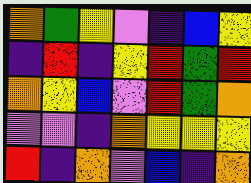[["orange", "green", "yellow", "violet", "indigo", "blue", "yellow"], ["indigo", "red", "indigo", "yellow", "red", "green", "red"], ["orange", "yellow", "blue", "violet", "red", "green", "orange"], ["violet", "violet", "indigo", "orange", "yellow", "yellow", "yellow"], ["red", "indigo", "orange", "violet", "blue", "indigo", "orange"]]